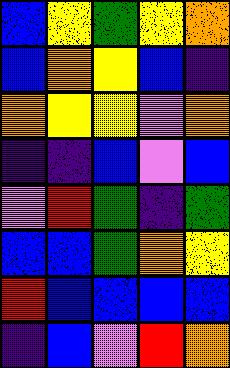[["blue", "yellow", "green", "yellow", "orange"], ["blue", "orange", "yellow", "blue", "indigo"], ["orange", "yellow", "yellow", "violet", "orange"], ["indigo", "indigo", "blue", "violet", "blue"], ["violet", "red", "green", "indigo", "green"], ["blue", "blue", "green", "orange", "yellow"], ["red", "blue", "blue", "blue", "blue"], ["indigo", "blue", "violet", "red", "orange"]]